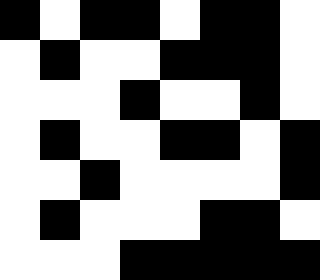[["black", "white", "black", "black", "white", "black", "black", "white"], ["white", "black", "white", "white", "black", "black", "black", "white"], ["white", "white", "white", "black", "white", "white", "black", "white"], ["white", "black", "white", "white", "black", "black", "white", "black"], ["white", "white", "black", "white", "white", "white", "white", "black"], ["white", "black", "white", "white", "white", "black", "black", "white"], ["white", "white", "white", "black", "black", "black", "black", "black"]]